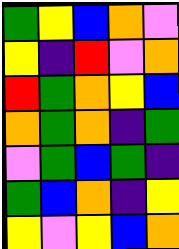[["green", "yellow", "blue", "orange", "violet"], ["yellow", "indigo", "red", "violet", "orange"], ["red", "green", "orange", "yellow", "blue"], ["orange", "green", "orange", "indigo", "green"], ["violet", "green", "blue", "green", "indigo"], ["green", "blue", "orange", "indigo", "yellow"], ["yellow", "violet", "yellow", "blue", "orange"]]